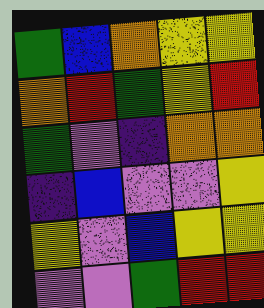[["green", "blue", "orange", "yellow", "yellow"], ["orange", "red", "green", "yellow", "red"], ["green", "violet", "indigo", "orange", "orange"], ["indigo", "blue", "violet", "violet", "yellow"], ["yellow", "violet", "blue", "yellow", "yellow"], ["violet", "violet", "green", "red", "red"]]